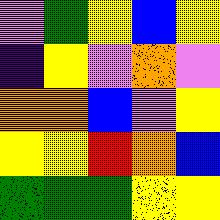[["violet", "green", "yellow", "blue", "yellow"], ["indigo", "yellow", "violet", "orange", "violet"], ["orange", "orange", "blue", "violet", "yellow"], ["yellow", "yellow", "red", "orange", "blue"], ["green", "green", "green", "yellow", "yellow"]]